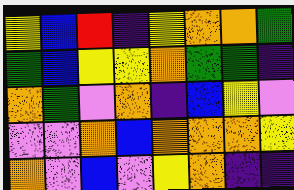[["yellow", "blue", "red", "indigo", "yellow", "orange", "orange", "green"], ["green", "blue", "yellow", "yellow", "orange", "green", "green", "indigo"], ["orange", "green", "violet", "orange", "indigo", "blue", "yellow", "violet"], ["violet", "violet", "orange", "blue", "orange", "orange", "orange", "yellow"], ["orange", "violet", "blue", "violet", "yellow", "orange", "indigo", "indigo"]]